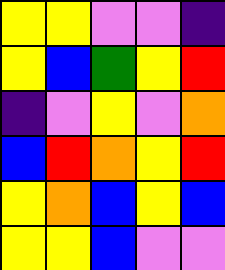[["yellow", "yellow", "violet", "violet", "indigo"], ["yellow", "blue", "green", "yellow", "red"], ["indigo", "violet", "yellow", "violet", "orange"], ["blue", "red", "orange", "yellow", "red"], ["yellow", "orange", "blue", "yellow", "blue"], ["yellow", "yellow", "blue", "violet", "violet"]]